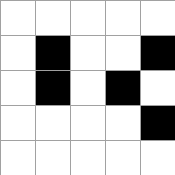[["white", "white", "white", "white", "white"], ["white", "black", "white", "white", "black"], ["white", "black", "white", "black", "white"], ["white", "white", "white", "white", "black"], ["white", "white", "white", "white", "white"]]